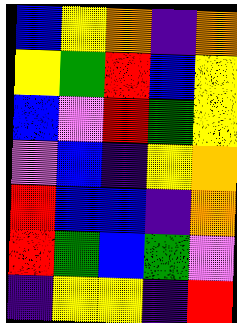[["blue", "yellow", "orange", "indigo", "orange"], ["yellow", "green", "red", "blue", "yellow"], ["blue", "violet", "red", "green", "yellow"], ["violet", "blue", "indigo", "yellow", "orange"], ["red", "blue", "blue", "indigo", "orange"], ["red", "green", "blue", "green", "violet"], ["indigo", "yellow", "yellow", "indigo", "red"]]